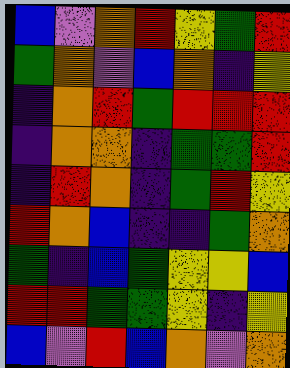[["blue", "violet", "orange", "red", "yellow", "green", "red"], ["green", "orange", "violet", "blue", "orange", "indigo", "yellow"], ["indigo", "orange", "red", "green", "red", "red", "red"], ["indigo", "orange", "orange", "indigo", "green", "green", "red"], ["indigo", "red", "orange", "indigo", "green", "red", "yellow"], ["red", "orange", "blue", "indigo", "indigo", "green", "orange"], ["green", "indigo", "blue", "green", "yellow", "yellow", "blue"], ["red", "red", "green", "green", "yellow", "indigo", "yellow"], ["blue", "violet", "red", "blue", "orange", "violet", "orange"]]